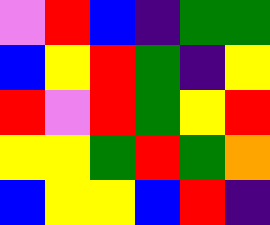[["violet", "red", "blue", "indigo", "green", "green"], ["blue", "yellow", "red", "green", "indigo", "yellow"], ["red", "violet", "red", "green", "yellow", "red"], ["yellow", "yellow", "green", "red", "green", "orange"], ["blue", "yellow", "yellow", "blue", "red", "indigo"]]